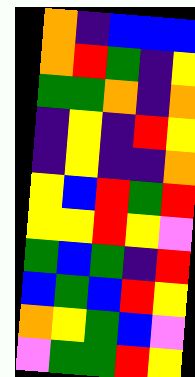[["orange", "indigo", "blue", "blue", "blue"], ["orange", "red", "green", "indigo", "yellow"], ["green", "green", "orange", "indigo", "orange"], ["indigo", "yellow", "indigo", "red", "yellow"], ["indigo", "yellow", "indigo", "indigo", "orange"], ["yellow", "blue", "red", "green", "red"], ["yellow", "yellow", "red", "yellow", "violet"], ["green", "blue", "green", "indigo", "red"], ["blue", "green", "blue", "red", "yellow"], ["orange", "yellow", "green", "blue", "violet"], ["violet", "green", "green", "red", "yellow"]]